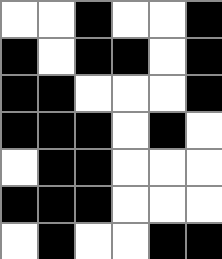[["white", "white", "black", "white", "white", "black"], ["black", "white", "black", "black", "white", "black"], ["black", "black", "white", "white", "white", "black"], ["black", "black", "black", "white", "black", "white"], ["white", "black", "black", "white", "white", "white"], ["black", "black", "black", "white", "white", "white"], ["white", "black", "white", "white", "black", "black"]]